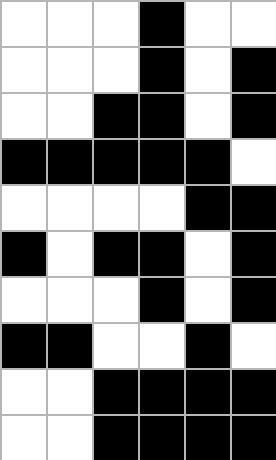[["white", "white", "white", "black", "white", "white"], ["white", "white", "white", "black", "white", "black"], ["white", "white", "black", "black", "white", "black"], ["black", "black", "black", "black", "black", "white"], ["white", "white", "white", "white", "black", "black"], ["black", "white", "black", "black", "white", "black"], ["white", "white", "white", "black", "white", "black"], ["black", "black", "white", "white", "black", "white"], ["white", "white", "black", "black", "black", "black"], ["white", "white", "black", "black", "black", "black"]]